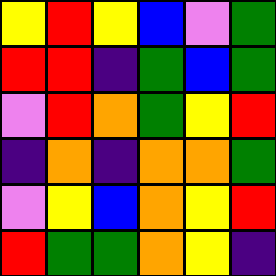[["yellow", "red", "yellow", "blue", "violet", "green"], ["red", "red", "indigo", "green", "blue", "green"], ["violet", "red", "orange", "green", "yellow", "red"], ["indigo", "orange", "indigo", "orange", "orange", "green"], ["violet", "yellow", "blue", "orange", "yellow", "red"], ["red", "green", "green", "orange", "yellow", "indigo"]]